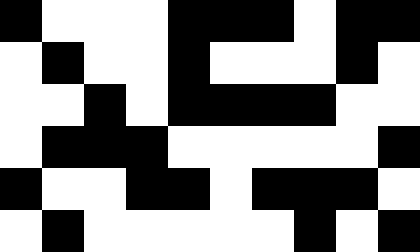[["black", "white", "white", "white", "black", "black", "black", "white", "black", "black"], ["white", "black", "white", "white", "black", "white", "white", "white", "black", "white"], ["white", "white", "black", "white", "black", "black", "black", "black", "white", "white"], ["white", "black", "black", "black", "white", "white", "white", "white", "white", "black"], ["black", "white", "white", "black", "black", "white", "black", "black", "black", "white"], ["white", "black", "white", "white", "white", "white", "white", "black", "white", "black"]]